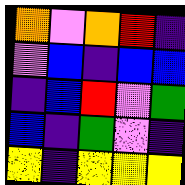[["orange", "violet", "orange", "red", "indigo"], ["violet", "blue", "indigo", "blue", "blue"], ["indigo", "blue", "red", "violet", "green"], ["blue", "indigo", "green", "violet", "indigo"], ["yellow", "indigo", "yellow", "yellow", "yellow"]]